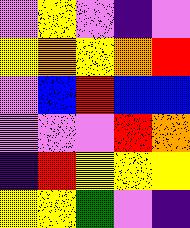[["violet", "yellow", "violet", "indigo", "violet"], ["yellow", "orange", "yellow", "orange", "red"], ["violet", "blue", "red", "blue", "blue"], ["violet", "violet", "violet", "red", "orange"], ["indigo", "red", "yellow", "yellow", "yellow"], ["yellow", "yellow", "green", "violet", "indigo"]]